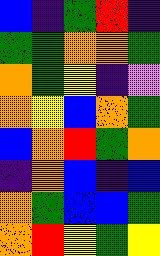[["blue", "indigo", "green", "red", "indigo"], ["green", "green", "orange", "orange", "green"], ["orange", "green", "yellow", "indigo", "violet"], ["orange", "yellow", "blue", "orange", "green"], ["blue", "orange", "red", "green", "orange"], ["indigo", "orange", "blue", "indigo", "blue"], ["orange", "green", "blue", "blue", "green"], ["orange", "red", "yellow", "green", "yellow"]]